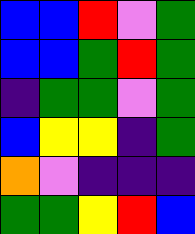[["blue", "blue", "red", "violet", "green"], ["blue", "blue", "green", "red", "green"], ["indigo", "green", "green", "violet", "green"], ["blue", "yellow", "yellow", "indigo", "green"], ["orange", "violet", "indigo", "indigo", "indigo"], ["green", "green", "yellow", "red", "blue"]]